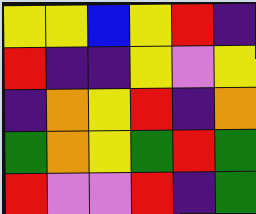[["yellow", "yellow", "blue", "yellow", "red", "indigo"], ["red", "indigo", "indigo", "yellow", "violet", "yellow"], ["indigo", "orange", "yellow", "red", "indigo", "orange"], ["green", "orange", "yellow", "green", "red", "green"], ["red", "violet", "violet", "red", "indigo", "green"]]